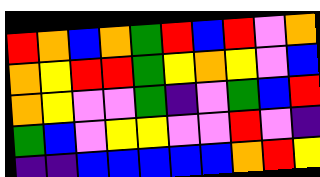[["red", "orange", "blue", "orange", "green", "red", "blue", "red", "violet", "orange"], ["orange", "yellow", "red", "red", "green", "yellow", "orange", "yellow", "violet", "blue"], ["orange", "yellow", "violet", "violet", "green", "indigo", "violet", "green", "blue", "red"], ["green", "blue", "violet", "yellow", "yellow", "violet", "violet", "red", "violet", "indigo"], ["indigo", "indigo", "blue", "blue", "blue", "blue", "blue", "orange", "red", "yellow"]]